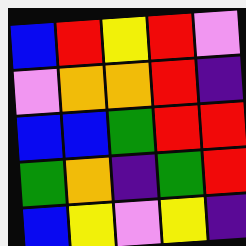[["blue", "red", "yellow", "red", "violet"], ["violet", "orange", "orange", "red", "indigo"], ["blue", "blue", "green", "red", "red"], ["green", "orange", "indigo", "green", "red"], ["blue", "yellow", "violet", "yellow", "indigo"]]